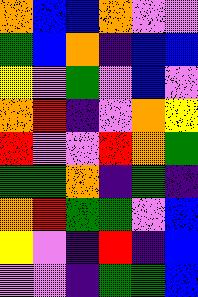[["orange", "blue", "blue", "orange", "violet", "violet"], ["green", "blue", "orange", "indigo", "blue", "blue"], ["yellow", "violet", "green", "violet", "blue", "violet"], ["orange", "red", "indigo", "violet", "orange", "yellow"], ["red", "violet", "violet", "red", "orange", "green"], ["green", "green", "orange", "indigo", "green", "indigo"], ["orange", "red", "green", "green", "violet", "blue"], ["yellow", "violet", "indigo", "red", "indigo", "blue"], ["violet", "violet", "indigo", "green", "green", "blue"]]